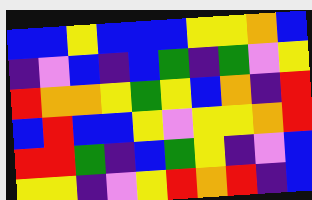[["blue", "blue", "yellow", "blue", "blue", "blue", "yellow", "yellow", "orange", "blue"], ["indigo", "violet", "blue", "indigo", "blue", "green", "indigo", "green", "violet", "yellow"], ["red", "orange", "orange", "yellow", "green", "yellow", "blue", "orange", "indigo", "red"], ["blue", "red", "blue", "blue", "yellow", "violet", "yellow", "yellow", "orange", "red"], ["red", "red", "green", "indigo", "blue", "green", "yellow", "indigo", "violet", "blue"], ["yellow", "yellow", "indigo", "violet", "yellow", "red", "orange", "red", "indigo", "blue"]]